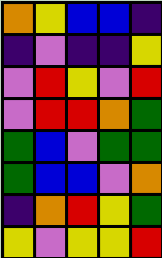[["orange", "yellow", "blue", "blue", "indigo"], ["indigo", "violet", "indigo", "indigo", "yellow"], ["violet", "red", "yellow", "violet", "red"], ["violet", "red", "red", "orange", "green"], ["green", "blue", "violet", "green", "green"], ["green", "blue", "blue", "violet", "orange"], ["indigo", "orange", "red", "yellow", "green"], ["yellow", "violet", "yellow", "yellow", "red"]]